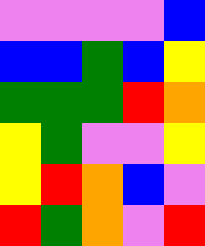[["violet", "violet", "violet", "violet", "blue"], ["blue", "blue", "green", "blue", "yellow"], ["green", "green", "green", "red", "orange"], ["yellow", "green", "violet", "violet", "yellow"], ["yellow", "red", "orange", "blue", "violet"], ["red", "green", "orange", "violet", "red"]]